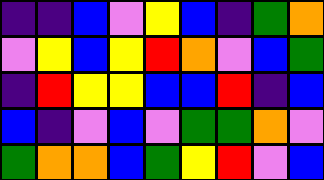[["indigo", "indigo", "blue", "violet", "yellow", "blue", "indigo", "green", "orange"], ["violet", "yellow", "blue", "yellow", "red", "orange", "violet", "blue", "green"], ["indigo", "red", "yellow", "yellow", "blue", "blue", "red", "indigo", "blue"], ["blue", "indigo", "violet", "blue", "violet", "green", "green", "orange", "violet"], ["green", "orange", "orange", "blue", "green", "yellow", "red", "violet", "blue"]]